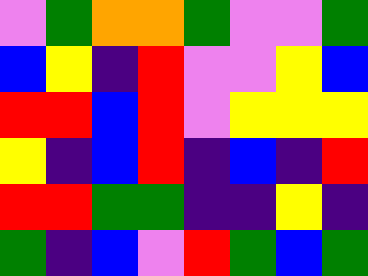[["violet", "green", "orange", "orange", "green", "violet", "violet", "green"], ["blue", "yellow", "indigo", "red", "violet", "violet", "yellow", "blue"], ["red", "red", "blue", "red", "violet", "yellow", "yellow", "yellow"], ["yellow", "indigo", "blue", "red", "indigo", "blue", "indigo", "red"], ["red", "red", "green", "green", "indigo", "indigo", "yellow", "indigo"], ["green", "indigo", "blue", "violet", "red", "green", "blue", "green"]]